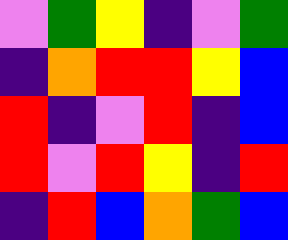[["violet", "green", "yellow", "indigo", "violet", "green"], ["indigo", "orange", "red", "red", "yellow", "blue"], ["red", "indigo", "violet", "red", "indigo", "blue"], ["red", "violet", "red", "yellow", "indigo", "red"], ["indigo", "red", "blue", "orange", "green", "blue"]]